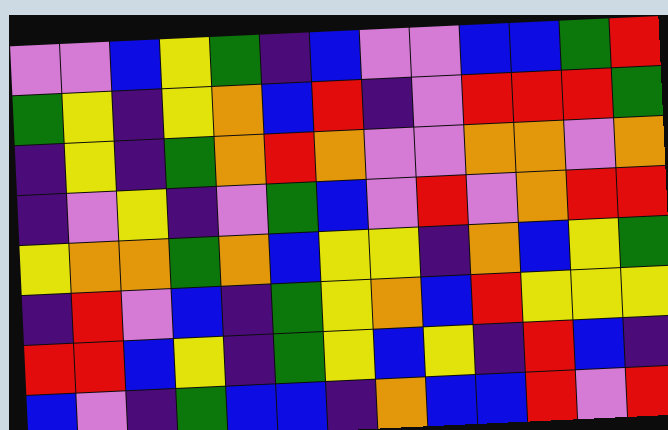[["violet", "violet", "blue", "yellow", "green", "indigo", "blue", "violet", "violet", "blue", "blue", "green", "red"], ["green", "yellow", "indigo", "yellow", "orange", "blue", "red", "indigo", "violet", "red", "red", "red", "green"], ["indigo", "yellow", "indigo", "green", "orange", "red", "orange", "violet", "violet", "orange", "orange", "violet", "orange"], ["indigo", "violet", "yellow", "indigo", "violet", "green", "blue", "violet", "red", "violet", "orange", "red", "red"], ["yellow", "orange", "orange", "green", "orange", "blue", "yellow", "yellow", "indigo", "orange", "blue", "yellow", "green"], ["indigo", "red", "violet", "blue", "indigo", "green", "yellow", "orange", "blue", "red", "yellow", "yellow", "yellow"], ["red", "red", "blue", "yellow", "indigo", "green", "yellow", "blue", "yellow", "indigo", "red", "blue", "indigo"], ["blue", "violet", "indigo", "green", "blue", "blue", "indigo", "orange", "blue", "blue", "red", "violet", "red"]]